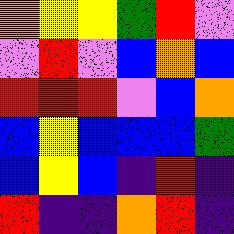[["orange", "yellow", "yellow", "green", "red", "violet"], ["violet", "red", "violet", "blue", "orange", "blue"], ["red", "red", "red", "violet", "blue", "orange"], ["blue", "yellow", "blue", "blue", "blue", "green"], ["blue", "yellow", "blue", "indigo", "red", "indigo"], ["red", "indigo", "indigo", "orange", "red", "indigo"]]